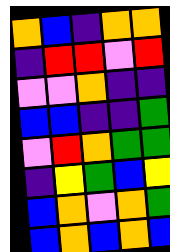[["orange", "blue", "indigo", "orange", "orange"], ["indigo", "red", "red", "violet", "red"], ["violet", "violet", "orange", "indigo", "indigo"], ["blue", "blue", "indigo", "indigo", "green"], ["violet", "red", "orange", "green", "green"], ["indigo", "yellow", "green", "blue", "yellow"], ["blue", "orange", "violet", "orange", "green"], ["blue", "orange", "blue", "orange", "blue"]]